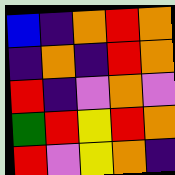[["blue", "indigo", "orange", "red", "orange"], ["indigo", "orange", "indigo", "red", "orange"], ["red", "indigo", "violet", "orange", "violet"], ["green", "red", "yellow", "red", "orange"], ["red", "violet", "yellow", "orange", "indigo"]]